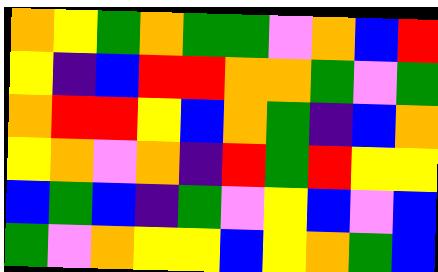[["orange", "yellow", "green", "orange", "green", "green", "violet", "orange", "blue", "red"], ["yellow", "indigo", "blue", "red", "red", "orange", "orange", "green", "violet", "green"], ["orange", "red", "red", "yellow", "blue", "orange", "green", "indigo", "blue", "orange"], ["yellow", "orange", "violet", "orange", "indigo", "red", "green", "red", "yellow", "yellow"], ["blue", "green", "blue", "indigo", "green", "violet", "yellow", "blue", "violet", "blue"], ["green", "violet", "orange", "yellow", "yellow", "blue", "yellow", "orange", "green", "blue"]]